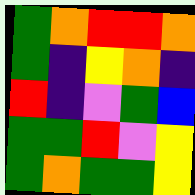[["green", "orange", "red", "red", "orange"], ["green", "indigo", "yellow", "orange", "indigo"], ["red", "indigo", "violet", "green", "blue"], ["green", "green", "red", "violet", "yellow"], ["green", "orange", "green", "green", "yellow"]]